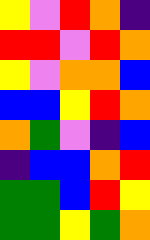[["yellow", "violet", "red", "orange", "indigo"], ["red", "red", "violet", "red", "orange"], ["yellow", "violet", "orange", "orange", "blue"], ["blue", "blue", "yellow", "red", "orange"], ["orange", "green", "violet", "indigo", "blue"], ["indigo", "blue", "blue", "orange", "red"], ["green", "green", "blue", "red", "yellow"], ["green", "green", "yellow", "green", "orange"]]